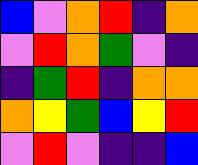[["blue", "violet", "orange", "red", "indigo", "orange"], ["violet", "red", "orange", "green", "violet", "indigo"], ["indigo", "green", "red", "indigo", "orange", "orange"], ["orange", "yellow", "green", "blue", "yellow", "red"], ["violet", "red", "violet", "indigo", "indigo", "blue"]]